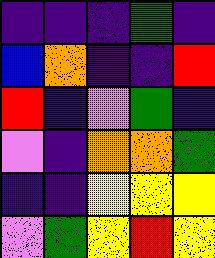[["indigo", "indigo", "indigo", "green", "indigo"], ["blue", "orange", "indigo", "indigo", "red"], ["red", "indigo", "violet", "green", "indigo"], ["violet", "indigo", "orange", "orange", "green"], ["indigo", "indigo", "yellow", "yellow", "yellow"], ["violet", "green", "yellow", "red", "yellow"]]